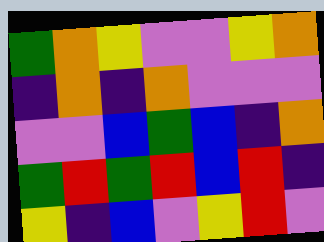[["green", "orange", "yellow", "violet", "violet", "yellow", "orange"], ["indigo", "orange", "indigo", "orange", "violet", "violet", "violet"], ["violet", "violet", "blue", "green", "blue", "indigo", "orange"], ["green", "red", "green", "red", "blue", "red", "indigo"], ["yellow", "indigo", "blue", "violet", "yellow", "red", "violet"]]